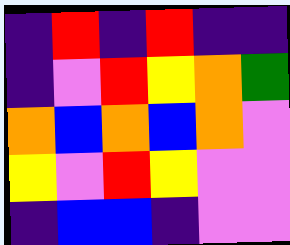[["indigo", "red", "indigo", "red", "indigo", "indigo"], ["indigo", "violet", "red", "yellow", "orange", "green"], ["orange", "blue", "orange", "blue", "orange", "violet"], ["yellow", "violet", "red", "yellow", "violet", "violet"], ["indigo", "blue", "blue", "indigo", "violet", "violet"]]